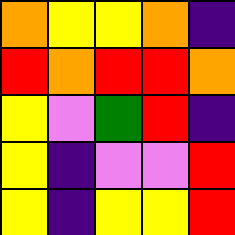[["orange", "yellow", "yellow", "orange", "indigo"], ["red", "orange", "red", "red", "orange"], ["yellow", "violet", "green", "red", "indigo"], ["yellow", "indigo", "violet", "violet", "red"], ["yellow", "indigo", "yellow", "yellow", "red"]]